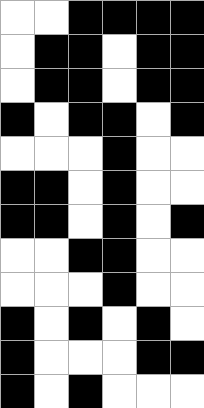[["white", "white", "black", "black", "black", "black"], ["white", "black", "black", "white", "black", "black"], ["white", "black", "black", "white", "black", "black"], ["black", "white", "black", "black", "white", "black"], ["white", "white", "white", "black", "white", "white"], ["black", "black", "white", "black", "white", "white"], ["black", "black", "white", "black", "white", "black"], ["white", "white", "black", "black", "white", "white"], ["white", "white", "white", "black", "white", "white"], ["black", "white", "black", "white", "black", "white"], ["black", "white", "white", "white", "black", "black"], ["black", "white", "black", "white", "white", "white"]]